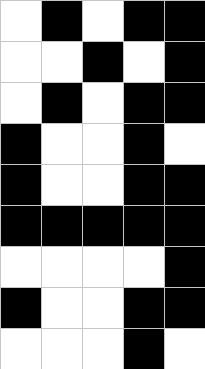[["white", "black", "white", "black", "black"], ["white", "white", "black", "white", "black"], ["white", "black", "white", "black", "black"], ["black", "white", "white", "black", "white"], ["black", "white", "white", "black", "black"], ["black", "black", "black", "black", "black"], ["white", "white", "white", "white", "black"], ["black", "white", "white", "black", "black"], ["white", "white", "white", "black", "white"]]